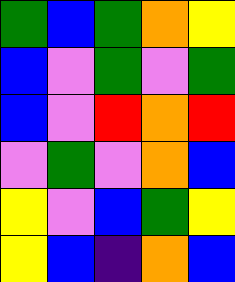[["green", "blue", "green", "orange", "yellow"], ["blue", "violet", "green", "violet", "green"], ["blue", "violet", "red", "orange", "red"], ["violet", "green", "violet", "orange", "blue"], ["yellow", "violet", "blue", "green", "yellow"], ["yellow", "blue", "indigo", "orange", "blue"]]